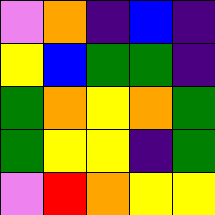[["violet", "orange", "indigo", "blue", "indigo"], ["yellow", "blue", "green", "green", "indigo"], ["green", "orange", "yellow", "orange", "green"], ["green", "yellow", "yellow", "indigo", "green"], ["violet", "red", "orange", "yellow", "yellow"]]